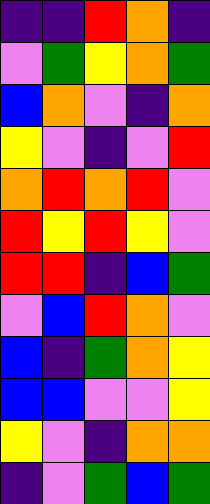[["indigo", "indigo", "red", "orange", "indigo"], ["violet", "green", "yellow", "orange", "green"], ["blue", "orange", "violet", "indigo", "orange"], ["yellow", "violet", "indigo", "violet", "red"], ["orange", "red", "orange", "red", "violet"], ["red", "yellow", "red", "yellow", "violet"], ["red", "red", "indigo", "blue", "green"], ["violet", "blue", "red", "orange", "violet"], ["blue", "indigo", "green", "orange", "yellow"], ["blue", "blue", "violet", "violet", "yellow"], ["yellow", "violet", "indigo", "orange", "orange"], ["indigo", "violet", "green", "blue", "green"]]